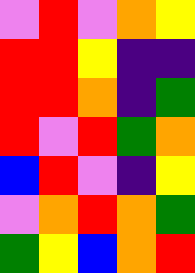[["violet", "red", "violet", "orange", "yellow"], ["red", "red", "yellow", "indigo", "indigo"], ["red", "red", "orange", "indigo", "green"], ["red", "violet", "red", "green", "orange"], ["blue", "red", "violet", "indigo", "yellow"], ["violet", "orange", "red", "orange", "green"], ["green", "yellow", "blue", "orange", "red"]]